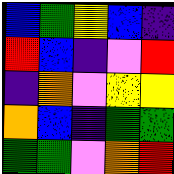[["blue", "green", "yellow", "blue", "indigo"], ["red", "blue", "indigo", "violet", "red"], ["indigo", "orange", "violet", "yellow", "yellow"], ["orange", "blue", "indigo", "green", "green"], ["green", "green", "violet", "orange", "red"]]